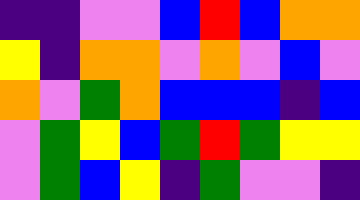[["indigo", "indigo", "violet", "violet", "blue", "red", "blue", "orange", "orange"], ["yellow", "indigo", "orange", "orange", "violet", "orange", "violet", "blue", "violet"], ["orange", "violet", "green", "orange", "blue", "blue", "blue", "indigo", "blue"], ["violet", "green", "yellow", "blue", "green", "red", "green", "yellow", "yellow"], ["violet", "green", "blue", "yellow", "indigo", "green", "violet", "violet", "indigo"]]